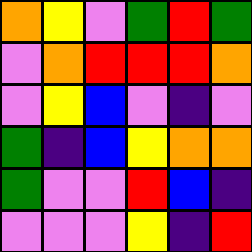[["orange", "yellow", "violet", "green", "red", "green"], ["violet", "orange", "red", "red", "red", "orange"], ["violet", "yellow", "blue", "violet", "indigo", "violet"], ["green", "indigo", "blue", "yellow", "orange", "orange"], ["green", "violet", "violet", "red", "blue", "indigo"], ["violet", "violet", "violet", "yellow", "indigo", "red"]]